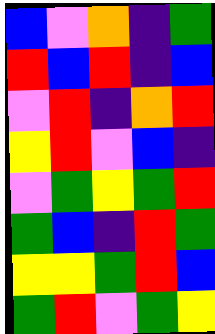[["blue", "violet", "orange", "indigo", "green"], ["red", "blue", "red", "indigo", "blue"], ["violet", "red", "indigo", "orange", "red"], ["yellow", "red", "violet", "blue", "indigo"], ["violet", "green", "yellow", "green", "red"], ["green", "blue", "indigo", "red", "green"], ["yellow", "yellow", "green", "red", "blue"], ["green", "red", "violet", "green", "yellow"]]